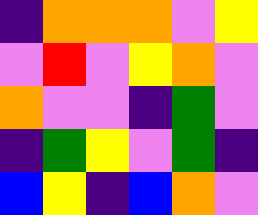[["indigo", "orange", "orange", "orange", "violet", "yellow"], ["violet", "red", "violet", "yellow", "orange", "violet"], ["orange", "violet", "violet", "indigo", "green", "violet"], ["indigo", "green", "yellow", "violet", "green", "indigo"], ["blue", "yellow", "indigo", "blue", "orange", "violet"]]